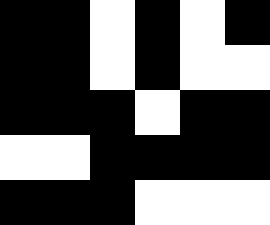[["black", "black", "white", "black", "white", "black"], ["black", "black", "white", "black", "white", "white"], ["black", "black", "black", "white", "black", "black"], ["white", "white", "black", "black", "black", "black"], ["black", "black", "black", "white", "white", "white"]]